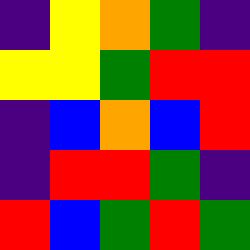[["indigo", "yellow", "orange", "green", "indigo"], ["yellow", "yellow", "green", "red", "red"], ["indigo", "blue", "orange", "blue", "red"], ["indigo", "red", "red", "green", "indigo"], ["red", "blue", "green", "red", "green"]]